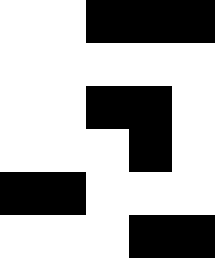[["white", "white", "black", "black", "black"], ["white", "white", "white", "white", "white"], ["white", "white", "black", "black", "white"], ["white", "white", "white", "black", "white"], ["black", "black", "white", "white", "white"], ["white", "white", "white", "black", "black"]]